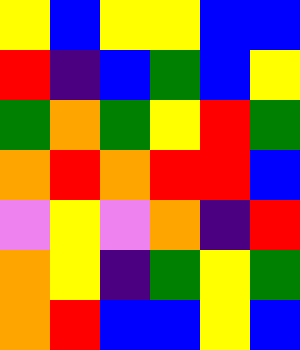[["yellow", "blue", "yellow", "yellow", "blue", "blue"], ["red", "indigo", "blue", "green", "blue", "yellow"], ["green", "orange", "green", "yellow", "red", "green"], ["orange", "red", "orange", "red", "red", "blue"], ["violet", "yellow", "violet", "orange", "indigo", "red"], ["orange", "yellow", "indigo", "green", "yellow", "green"], ["orange", "red", "blue", "blue", "yellow", "blue"]]